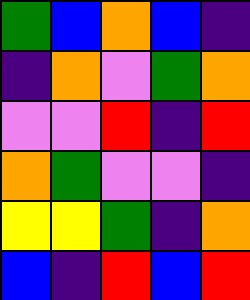[["green", "blue", "orange", "blue", "indigo"], ["indigo", "orange", "violet", "green", "orange"], ["violet", "violet", "red", "indigo", "red"], ["orange", "green", "violet", "violet", "indigo"], ["yellow", "yellow", "green", "indigo", "orange"], ["blue", "indigo", "red", "blue", "red"]]